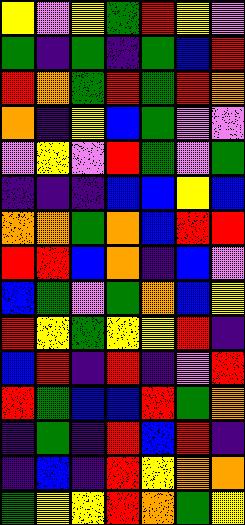[["yellow", "violet", "yellow", "green", "red", "yellow", "violet"], ["green", "indigo", "green", "indigo", "green", "blue", "red"], ["red", "orange", "green", "red", "green", "red", "orange"], ["orange", "indigo", "yellow", "blue", "green", "violet", "violet"], ["violet", "yellow", "violet", "red", "green", "violet", "green"], ["indigo", "indigo", "indigo", "blue", "blue", "yellow", "blue"], ["orange", "orange", "green", "orange", "blue", "red", "red"], ["red", "red", "blue", "orange", "indigo", "blue", "violet"], ["blue", "green", "violet", "green", "orange", "blue", "yellow"], ["red", "yellow", "green", "yellow", "yellow", "red", "indigo"], ["blue", "red", "indigo", "red", "indigo", "violet", "red"], ["red", "green", "blue", "blue", "red", "green", "orange"], ["indigo", "green", "indigo", "red", "blue", "red", "indigo"], ["indigo", "blue", "indigo", "red", "yellow", "orange", "orange"], ["green", "yellow", "yellow", "red", "orange", "green", "yellow"]]